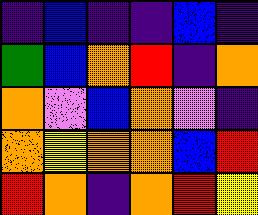[["indigo", "blue", "indigo", "indigo", "blue", "indigo"], ["green", "blue", "orange", "red", "indigo", "orange"], ["orange", "violet", "blue", "orange", "violet", "indigo"], ["orange", "yellow", "orange", "orange", "blue", "red"], ["red", "orange", "indigo", "orange", "red", "yellow"]]